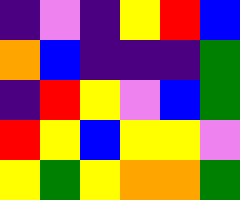[["indigo", "violet", "indigo", "yellow", "red", "blue"], ["orange", "blue", "indigo", "indigo", "indigo", "green"], ["indigo", "red", "yellow", "violet", "blue", "green"], ["red", "yellow", "blue", "yellow", "yellow", "violet"], ["yellow", "green", "yellow", "orange", "orange", "green"]]